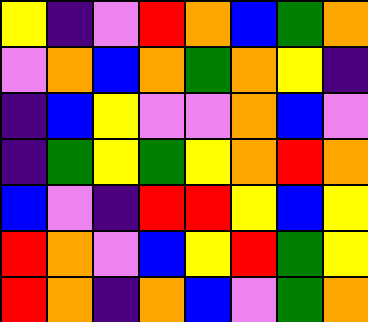[["yellow", "indigo", "violet", "red", "orange", "blue", "green", "orange"], ["violet", "orange", "blue", "orange", "green", "orange", "yellow", "indigo"], ["indigo", "blue", "yellow", "violet", "violet", "orange", "blue", "violet"], ["indigo", "green", "yellow", "green", "yellow", "orange", "red", "orange"], ["blue", "violet", "indigo", "red", "red", "yellow", "blue", "yellow"], ["red", "orange", "violet", "blue", "yellow", "red", "green", "yellow"], ["red", "orange", "indigo", "orange", "blue", "violet", "green", "orange"]]